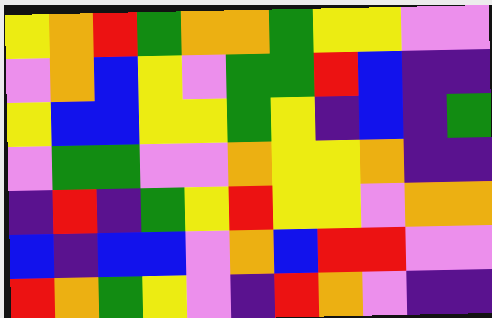[["yellow", "orange", "red", "green", "orange", "orange", "green", "yellow", "yellow", "violet", "violet"], ["violet", "orange", "blue", "yellow", "violet", "green", "green", "red", "blue", "indigo", "indigo"], ["yellow", "blue", "blue", "yellow", "yellow", "green", "yellow", "indigo", "blue", "indigo", "green"], ["violet", "green", "green", "violet", "violet", "orange", "yellow", "yellow", "orange", "indigo", "indigo"], ["indigo", "red", "indigo", "green", "yellow", "red", "yellow", "yellow", "violet", "orange", "orange"], ["blue", "indigo", "blue", "blue", "violet", "orange", "blue", "red", "red", "violet", "violet"], ["red", "orange", "green", "yellow", "violet", "indigo", "red", "orange", "violet", "indigo", "indigo"]]